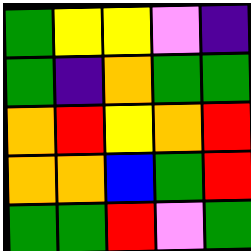[["green", "yellow", "yellow", "violet", "indigo"], ["green", "indigo", "orange", "green", "green"], ["orange", "red", "yellow", "orange", "red"], ["orange", "orange", "blue", "green", "red"], ["green", "green", "red", "violet", "green"]]